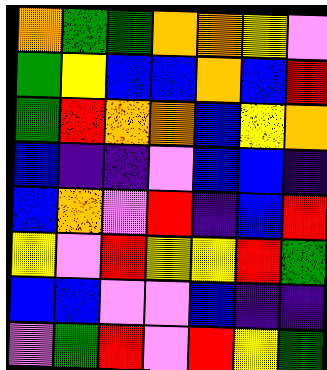[["orange", "green", "green", "orange", "orange", "yellow", "violet"], ["green", "yellow", "blue", "blue", "orange", "blue", "red"], ["green", "red", "orange", "orange", "blue", "yellow", "orange"], ["blue", "indigo", "indigo", "violet", "blue", "blue", "indigo"], ["blue", "orange", "violet", "red", "indigo", "blue", "red"], ["yellow", "violet", "red", "yellow", "yellow", "red", "green"], ["blue", "blue", "violet", "violet", "blue", "indigo", "indigo"], ["violet", "green", "red", "violet", "red", "yellow", "green"]]